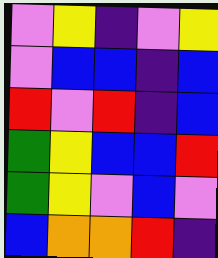[["violet", "yellow", "indigo", "violet", "yellow"], ["violet", "blue", "blue", "indigo", "blue"], ["red", "violet", "red", "indigo", "blue"], ["green", "yellow", "blue", "blue", "red"], ["green", "yellow", "violet", "blue", "violet"], ["blue", "orange", "orange", "red", "indigo"]]